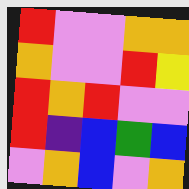[["red", "violet", "violet", "orange", "orange"], ["orange", "violet", "violet", "red", "yellow"], ["red", "orange", "red", "violet", "violet"], ["red", "indigo", "blue", "green", "blue"], ["violet", "orange", "blue", "violet", "orange"]]